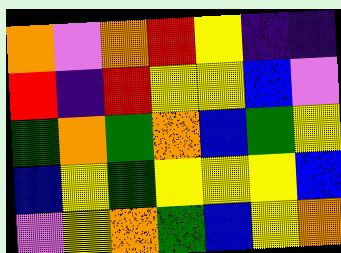[["orange", "violet", "orange", "red", "yellow", "indigo", "indigo"], ["red", "indigo", "red", "yellow", "yellow", "blue", "violet"], ["green", "orange", "green", "orange", "blue", "green", "yellow"], ["blue", "yellow", "green", "yellow", "yellow", "yellow", "blue"], ["violet", "yellow", "orange", "green", "blue", "yellow", "orange"]]